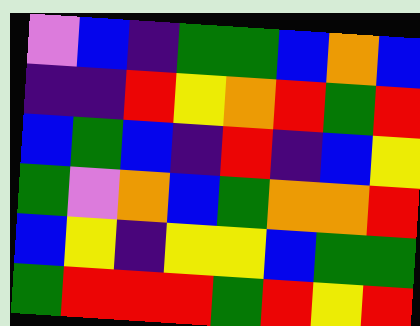[["violet", "blue", "indigo", "green", "green", "blue", "orange", "blue"], ["indigo", "indigo", "red", "yellow", "orange", "red", "green", "red"], ["blue", "green", "blue", "indigo", "red", "indigo", "blue", "yellow"], ["green", "violet", "orange", "blue", "green", "orange", "orange", "red"], ["blue", "yellow", "indigo", "yellow", "yellow", "blue", "green", "green"], ["green", "red", "red", "red", "green", "red", "yellow", "red"]]